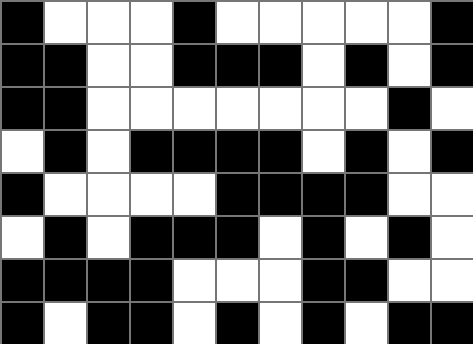[["black", "white", "white", "white", "black", "white", "white", "white", "white", "white", "black"], ["black", "black", "white", "white", "black", "black", "black", "white", "black", "white", "black"], ["black", "black", "white", "white", "white", "white", "white", "white", "white", "black", "white"], ["white", "black", "white", "black", "black", "black", "black", "white", "black", "white", "black"], ["black", "white", "white", "white", "white", "black", "black", "black", "black", "white", "white"], ["white", "black", "white", "black", "black", "black", "white", "black", "white", "black", "white"], ["black", "black", "black", "black", "white", "white", "white", "black", "black", "white", "white"], ["black", "white", "black", "black", "white", "black", "white", "black", "white", "black", "black"]]